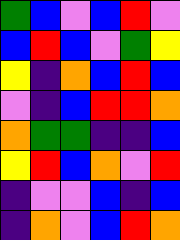[["green", "blue", "violet", "blue", "red", "violet"], ["blue", "red", "blue", "violet", "green", "yellow"], ["yellow", "indigo", "orange", "blue", "red", "blue"], ["violet", "indigo", "blue", "red", "red", "orange"], ["orange", "green", "green", "indigo", "indigo", "blue"], ["yellow", "red", "blue", "orange", "violet", "red"], ["indigo", "violet", "violet", "blue", "indigo", "blue"], ["indigo", "orange", "violet", "blue", "red", "orange"]]